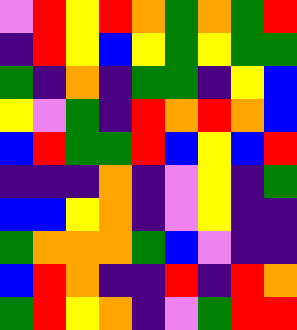[["violet", "red", "yellow", "red", "orange", "green", "orange", "green", "red"], ["indigo", "red", "yellow", "blue", "yellow", "green", "yellow", "green", "green"], ["green", "indigo", "orange", "indigo", "green", "green", "indigo", "yellow", "blue"], ["yellow", "violet", "green", "indigo", "red", "orange", "red", "orange", "blue"], ["blue", "red", "green", "green", "red", "blue", "yellow", "blue", "red"], ["indigo", "indigo", "indigo", "orange", "indigo", "violet", "yellow", "indigo", "green"], ["blue", "blue", "yellow", "orange", "indigo", "violet", "yellow", "indigo", "indigo"], ["green", "orange", "orange", "orange", "green", "blue", "violet", "indigo", "indigo"], ["blue", "red", "orange", "indigo", "indigo", "red", "indigo", "red", "orange"], ["green", "red", "yellow", "orange", "indigo", "violet", "green", "red", "red"]]